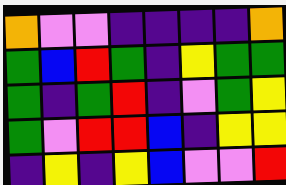[["orange", "violet", "violet", "indigo", "indigo", "indigo", "indigo", "orange"], ["green", "blue", "red", "green", "indigo", "yellow", "green", "green"], ["green", "indigo", "green", "red", "indigo", "violet", "green", "yellow"], ["green", "violet", "red", "red", "blue", "indigo", "yellow", "yellow"], ["indigo", "yellow", "indigo", "yellow", "blue", "violet", "violet", "red"]]